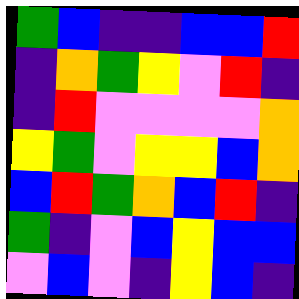[["green", "blue", "indigo", "indigo", "blue", "blue", "red"], ["indigo", "orange", "green", "yellow", "violet", "red", "indigo"], ["indigo", "red", "violet", "violet", "violet", "violet", "orange"], ["yellow", "green", "violet", "yellow", "yellow", "blue", "orange"], ["blue", "red", "green", "orange", "blue", "red", "indigo"], ["green", "indigo", "violet", "blue", "yellow", "blue", "blue"], ["violet", "blue", "violet", "indigo", "yellow", "blue", "indigo"]]